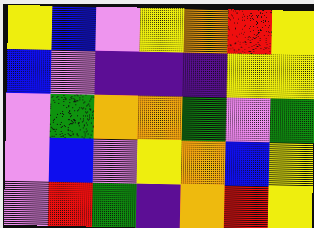[["yellow", "blue", "violet", "yellow", "orange", "red", "yellow"], ["blue", "violet", "indigo", "indigo", "indigo", "yellow", "yellow"], ["violet", "green", "orange", "orange", "green", "violet", "green"], ["violet", "blue", "violet", "yellow", "orange", "blue", "yellow"], ["violet", "red", "green", "indigo", "orange", "red", "yellow"]]